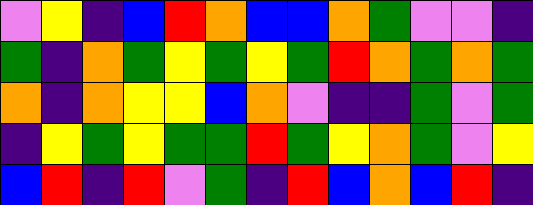[["violet", "yellow", "indigo", "blue", "red", "orange", "blue", "blue", "orange", "green", "violet", "violet", "indigo"], ["green", "indigo", "orange", "green", "yellow", "green", "yellow", "green", "red", "orange", "green", "orange", "green"], ["orange", "indigo", "orange", "yellow", "yellow", "blue", "orange", "violet", "indigo", "indigo", "green", "violet", "green"], ["indigo", "yellow", "green", "yellow", "green", "green", "red", "green", "yellow", "orange", "green", "violet", "yellow"], ["blue", "red", "indigo", "red", "violet", "green", "indigo", "red", "blue", "orange", "blue", "red", "indigo"]]